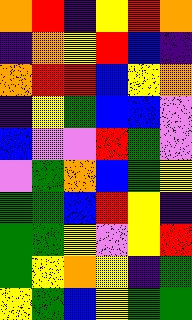[["orange", "red", "indigo", "yellow", "red", "orange"], ["indigo", "orange", "yellow", "red", "blue", "indigo"], ["orange", "red", "red", "blue", "yellow", "orange"], ["indigo", "yellow", "green", "blue", "blue", "violet"], ["blue", "violet", "violet", "red", "green", "violet"], ["violet", "green", "orange", "blue", "green", "yellow"], ["green", "green", "blue", "red", "yellow", "indigo"], ["green", "green", "yellow", "violet", "yellow", "red"], ["green", "yellow", "orange", "yellow", "indigo", "green"], ["yellow", "green", "blue", "yellow", "green", "green"]]